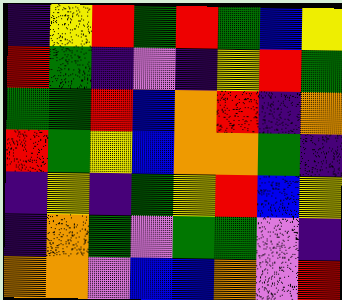[["indigo", "yellow", "red", "green", "red", "green", "blue", "yellow"], ["red", "green", "indigo", "violet", "indigo", "yellow", "red", "green"], ["green", "green", "red", "blue", "orange", "red", "indigo", "orange"], ["red", "green", "yellow", "blue", "orange", "orange", "green", "indigo"], ["indigo", "yellow", "indigo", "green", "yellow", "red", "blue", "yellow"], ["indigo", "orange", "green", "violet", "green", "green", "violet", "indigo"], ["orange", "orange", "violet", "blue", "blue", "orange", "violet", "red"]]